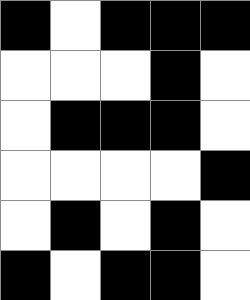[["black", "white", "black", "black", "black"], ["white", "white", "white", "black", "white"], ["white", "black", "black", "black", "white"], ["white", "white", "white", "white", "black"], ["white", "black", "white", "black", "white"], ["black", "white", "black", "black", "white"]]